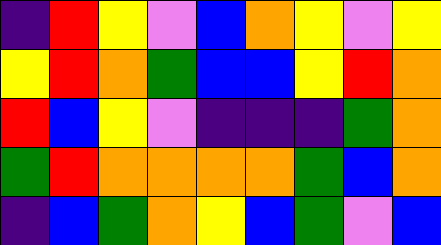[["indigo", "red", "yellow", "violet", "blue", "orange", "yellow", "violet", "yellow"], ["yellow", "red", "orange", "green", "blue", "blue", "yellow", "red", "orange"], ["red", "blue", "yellow", "violet", "indigo", "indigo", "indigo", "green", "orange"], ["green", "red", "orange", "orange", "orange", "orange", "green", "blue", "orange"], ["indigo", "blue", "green", "orange", "yellow", "blue", "green", "violet", "blue"]]